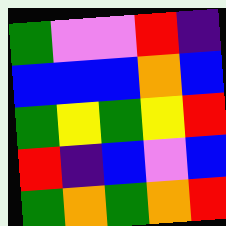[["green", "violet", "violet", "red", "indigo"], ["blue", "blue", "blue", "orange", "blue"], ["green", "yellow", "green", "yellow", "red"], ["red", "indigo", "blue", "violet", "blue"], ["green", "orange", "green", "orange", "red"]]